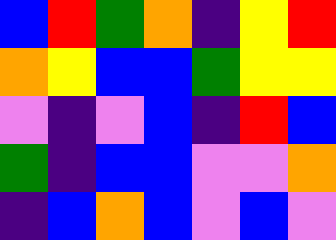[["blue", "red", "green", "orange", "indigo", "yellow", "red"], ["orange", "yellow", "blue", "blue", "green", "yellow", "yellow"], ["violet", "indigo", "violet", "blue", "indigo", "red", "blue"], ["green", "indigo", "blue", "blue", "violet", "violet", "orange"], ["indigo", "blue", "orange", "blue", "violet", "blue", "violet"]]